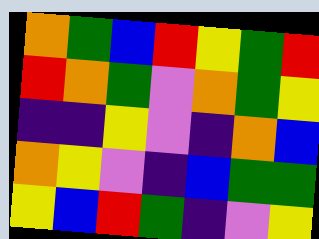[["orange", "green", "blue", "red", "yellow", "green", "red"], ["red", "orange", "green", "violet", "orange", "green", "yellow"], ["indigo", "indigo", "yellow", "violet", "indigo", "orange", "blue"], ["orange", "yellow", "violet", "indigo", "blue", "green", "green"], ["yellow", "blue", "red", "green", "indigo", "violet", "yellow"]]